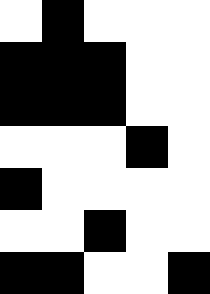[["white", "black", "white", "white", "white"], ["black", "black", "black", "white", "white"], ["black", "black", "black", "white", "white"], ["white", "white", "white", "black", "white"], ["black", "white", "white", "white", "white"], ["white", "white", "black", "white", "white"], ["black", "black", "white", "white", "black"]]